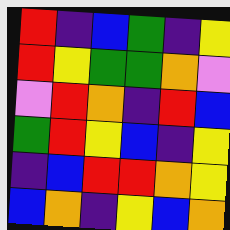[["red", "indigo", "blue", "green", "indigo", "yellow"], ["red", "yellow", "green", "green", "orange", "violet"], ["violet", "red", "orange", "indigo", "red", "blue"], ["green", "red", "yellow", "blue", "indigo", "yellow"], ["indigo", "blue", "red", "red", "orange", "yellow"], ["blue", "orange", "indigo", "yellow", "blue", "orange"]]